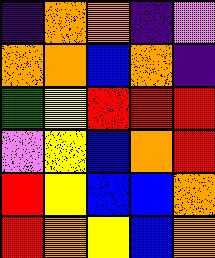[["indigo", "orange", "orange", "indigo", "violet"], ["orange", "orange", "blue", "orange", "indigo"], ["green", "yellow", "red", "red", "red"], ["violet", "yellow", "blue", "orange", "red"], ["red", "yellow", "blue", "blue", "orange"], ["red", "orange", "yellow", "blue", "orange"]]